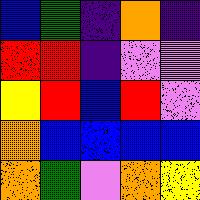[["blue", "green", "indigo", "orange", "indigo"], ["red", "red", "indigo", "violet", "violet"], ["yellow", "red", "blue", "red", "violet"], ["orange", "blue", "blue", "blue", "blue"], ["orange", "green", "violet", "orange", "yellow"]]